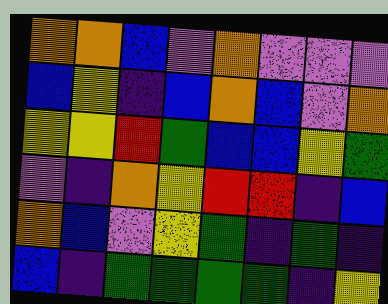[["orange", "orange", "blue", "violet", "orange", "violet", "violet", "violet"], ["blue", "yellow", "indigo", "blue", "orange", "blue", "violet", "orange"], ["yellow", "yellow", "red", "green", "blue", "blue", "yellow", "green"], ["violet", "indigo", "orange", "yellow", "red", "red", "indigo", "blue"], ["orange", "blue", "violet", "yellow", "green", "indigo", "green", "indigo"], ["blue", "indigo", "green", "green", "green", "green", "indigo", "yellow"]]